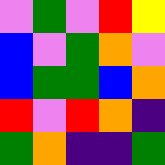[["violet", "green", "violet", "red", "yellow"], ["blue", "violet", "green", "orange", "violet"], ["blue", "green", "green", "blue", "orange"], ["red", "violet", "red", "orange", "indigo"], ["green", "orange", "indigo", "indigo", "green"]]